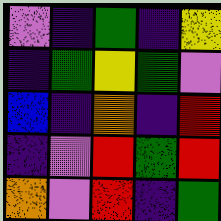[["violet", "indigo", "green", "indigo", "yellow"], ["indigo", "green", "yellow", "green", "violet"], ["blue", "indigo", "orange", "indigo", "red"], ["indigo", "violet", "red", "green", "red"], ["orange", "violet", "red", "indigo", "green"]]